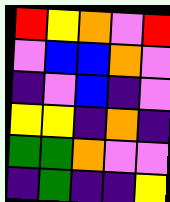[["red", "yellow", "orange", "violet", "red"], ["violet", "blue", "blue", "orange", "violet"], ["indigo", "violet", "blue", "indigo", "violet"], ["yellow", "yellow", "indigo", "orange", "indigo"], ["green", "green", "orange", "violet", "violet"], ["indigo", "green", "indigo", "indigo", "yellow"]]